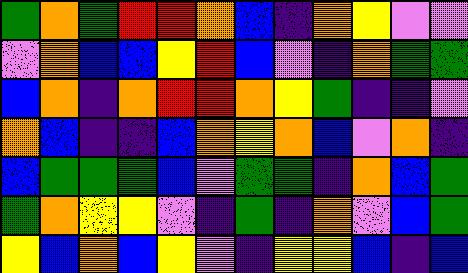[["green", "orange", "green", "red", "red", "orange", "blue", "indigo", "orange", "yellow", "violet", "violet"], ["violet", "orange", "blue", "blue", "yellow", "red", "blue", "violet", "indigo", "orange", "green", "green"], ["blue", "orange", "indigo", "orange", "red", "red", "orange", "yellow", "green", "indigo", "indigo", "violet"], ["orange", "blue", "indigo", "indigo", "blue", "orange", "yellow", "orange", "blue", "violet", "orange", "indigo"], ["blue", "green", "green", "green", "blue", "violet", "green", "green", "indigo", "orange", "blue", "green"], ["green", "orange", "yellow", "yellow", "violet", "indigo", "green", "indigo", "orange", "violet", "blue", "green"], ["yellow", "blue", "orange", "blue", "yellow", "violet", "indigo", "yellow", "yellow", "blue", "indigo", "blue"]]